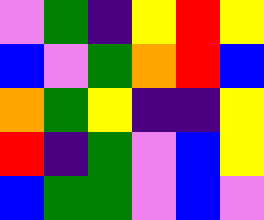[["violet", "green", "indigo", "yellow", "red", "yellow"], ["blue", "violet", "green", "orange", "red", "blue"], ["orange", "green", "yellow", "indigo", "indigo", "yellow"], ["red", "indigo", "green", "violet", "blue", "yellow"], ["blue", "green", "green", "violet", "blue", "violet"]]